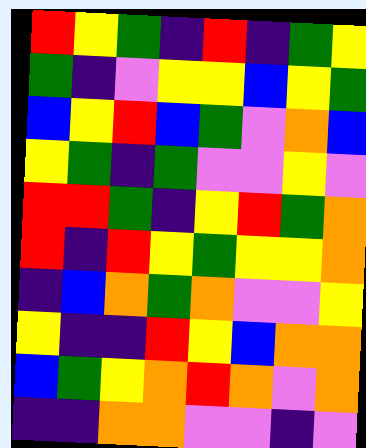[["red", "yellow", "green", "indigo", "red", "indigo", "green", "yellow"], ["green", "indigo", "violet", "yellow", "yellow", "blue", "yellow", "green"], ["blue", "yellow", "red", "blue", "green", "violet", "orange", "blue"], ["yellow", "green", "indigo", "green", "violet", "violet", "yellow", "violet"], ["red", "red", "green", "indigo", "yellow", "red", "green", "orange"], ["red", "indigo", "red", "yellow", "green", "yellow", "yellow", "orange"], ["indigo", "blue", "orange", "green", "orange", "violet", "violet", "yellow"], ["yellow", "indigo", "indigo", "red", "yellow", "blue", "orange", "orange"], ["blue", "green", "yellow", "orange", "red", "orange", "violet", "orange"], ["indigo", "indigo", "orange", "orange", "violet", "violet", "indigo", "violet"]]